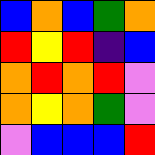[["blue", "orange", "blue", "green", "orange"], ["red", "yellow", "red", "indigo", "blue"], ["orange", "red", "orange", "red", "violet"], ["orange", "yellow", "orange", "green", "violet"], ["violet", "blue", "blue", "blue", "red"]]